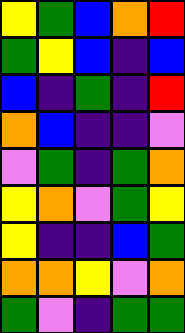[["yellow", "green", "blue", "orange", "red"], ["green", "yellow", "blue", "indigo", "blue"], ["blue", "indigo", "green", "indigo", "red"], ["orange", "blue", "indigo", "indigo", "violet"], ["violet", "green", "indigo", "green", "orange"], ["yellow", "orange", "violet", "green", "yellow"], ["yellow", "indigo", "indigo", "blue", "green"], ["orange", "orange", "yellow", "violet", "orange"], ["green", "violet", "indigo", "green", "green"]]